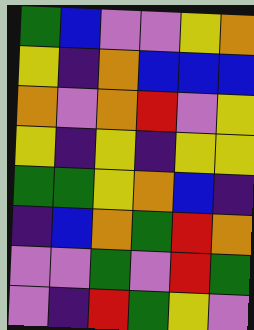[["green", "blue", "violet", "violet", "yellow", "orange"], ["yellow", "indigo", "orange", "blue", "blue", "blue"], ["orange", "violet", "orange", "red", "violet", "yellow"], ["yellow", "indigo", "yellow", "indigo", "yellow", "yellow"], ["green", "green", "yellow", "orange", "blue", "indigo"], ["indigo", "blue", "orange", "green", "red", "orange"], ["violet", "violet", "green", "violet", "red", "green"], ["violet", "indigo", "red", "green", "yellow", "violet"]]